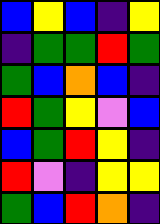[["blue", "yellow", "blue", "indigo", "yellow"], ["indigo", "green", "green", "red", "green"], ["green", "blue", "orange", "blue", "indigo"], ["red", "green", "yellow", "violet", "blue"], ["blue", "green", "red", "yellow", "indigo"], ["red", "violet", "indigo", "yellow", "yellow"], ["green", "blue", "red", "orange", "indigo"]]